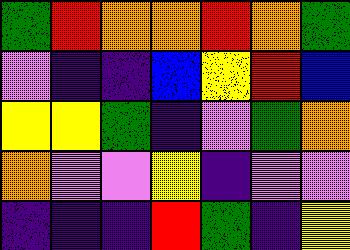[["green", "red", "orange", "orange", "red", "orange", "green"], ["violet", "indigo", "indigo", "blue", "yellow", "red", "blue"], ["yellow", "yellow", "green", "indigo", "violet", "green", "orange"], ["orange", "violet", "violet", "yellow", "indigo", "violet", "violet"], ["indigo", "indigo", "indigo", "red", "green", "indigo", "yellow"]]